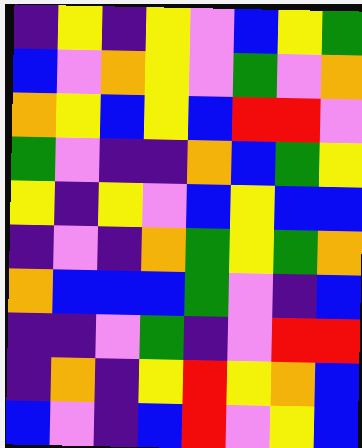[["indigo", "yellow", "indigo", "yellow", "violet", "blue", "yellow", "green"], ["blue", "violet", "orange", "yellow", "violet", "green", "violet", "orange"], ["orange", "yellow", "blue", "yellow", "blue", "red", "red", "violet"], ["green", "violet", "indigo", "indigo", "orange", "blue", "green", "yellow"], ["yellow", "indigo", "yellow", "violet", "blue", "yellow", "blue", "blue"], ["indigo", "violet", "indigo", "orange", "green", "yellow", "green", "orange"], ["orange", "blue", "blue", "blue", "green", "violet", "indigo", "blue"], ["indigo", "indigo", "violet", "green", "indigo", "violet", "red", "red"], ["indigo", "orange", "indigo", "yellow", "red", "yellow", "orange", "blue"], ["blue", "violet", "indigo", "blue", "red", "violet", "yellow", "blue"]]